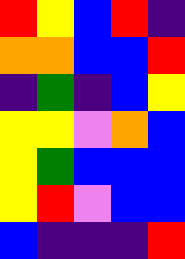[["red", "yellow", "blue", "red", "indigo"], ["orange", "orange", "blue", "blue", "red"], ["indigo", "green", "indigo", "blue", "yellow"], ["yellow", "yellow", "violet", "orange", "blue"], ["yellow", "green", "blue", "blue", "blue"], ["yellow", "red", "violet", "blue", "blue"], ["blue", "indigo", "indigo", "indigo", "red"]]